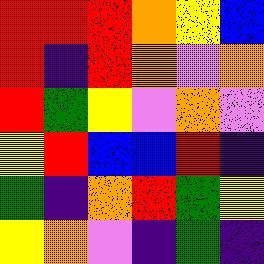[["red", "red", "red", "orange", "yellow", "blue"], ["red", "indigo", "red", "orange", "violet", "orange"], ["red", "green", "yellow", "violet", "orange", "violet"], ["yellow", "red", "blue", "blue", "red", "indigo"], ["green", "indigo", "orange", "red", "green", "yellow"], ["yellow", "orange", "violet", "indigo", "green", "indigo"]]